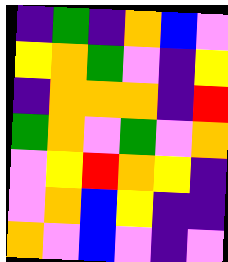[["indigo", "green", "indigo", "orange", "blue", "violet"], ["yellow", "orange", "green", "violet", "indigo", "yellow"], ["indigo", "orange", "orange", "orange", "indigo", "red"], ["green", "orange", "violet", "green", "violet", "orange"], ["violet", "yellow", "red", "orange", "yellow", "indigo"], ["violet", "orange", "blue", "yellow", "indigo", "indigo"], ["orange", "violet", "blue", "violet", "indigo", "violet"]]